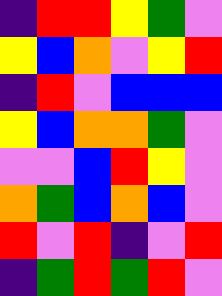[["indigo", "red", "red", "yellow", "green", "violet"], ["yellow", "blue", "orange", "violet", "yellow", "red"], ["indigo", "red", "violet", "blue", "blue", "blue"], ["yellow", "blue", "orange", "orange", "green", "violet"], ["violet", "violet", "blue", "red", "yellow", "violet"], ["orange", "green", "blue", "orange", "blue", "violet"], ["red", "violet", "red", "indigo", "violet", "red"], ["indigo", "green", "red", "green", "red", "violet"]]